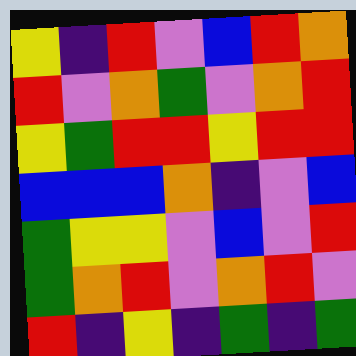[["yellow", "indigo", "red", "violet", "blue", "red", "orange"], ["red", "violet", "orange", "green", "violet", "orange", "red"], ["yellow", "green", "red", "red", "yellow", "red", "red"], ["blue", "blue", "blue", "orange", "indigo", "violet", "blue"], ["green", "yellow", "yellow", "violet", "blue", "violet", "red"], ["green", "orange", "red", "violet", "orange", "red", "violet"], ["red", "indigo", "yellow", "indigo", "green", "indigo", "green"]]